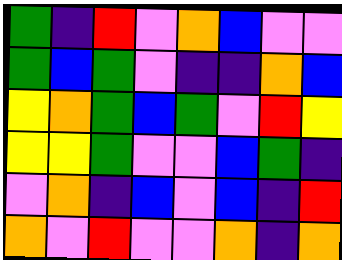[["green", "indigo", "red", "violet", "orange", "blue", "violet", "violet"], ["green", "blue", "green", "violet", "indigo", "indigo", "orange", "blue"], ["yellow", "orange", "green", "blue", "green", "violet", "red", "yellow"], ["yellow", "yellow", "green", "violet", "violet", "blue", "green", "indigo"], ["violet", "orange", "indigo", "blue", "violet", "blue", "indigo", "red"], ["orange", "violet", "red", "violet", "violet", "orange", "indigo", "orange"]]